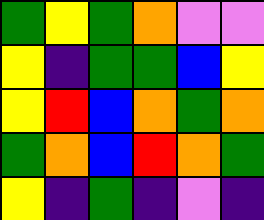[["green", "yellow", "green", "orange", "violet", "violet"], ["yellow", "indigo", "green", "green", "blue", "yellow"], ["yellow", "red", "blue", "orange", "green", "orange"], ["green", "orange", "blue", "red", "orange", "green"], ["yellow", "indigo", "green", "indigo", "violet", "indigo"]]